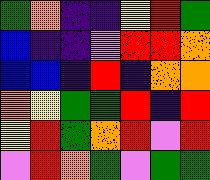[["green", "orange", "indigo", "indigo", "yellow", "red", "green"], ["blue", "indigo", "indigo", "violet", "red", "red", "orange"], ["blue", "blue", "indigo", "red", "indigo", "orange", "orange"], ["orange", "yellow", "green", "green", "red", "indigo", "red"], ["yellow", "red", "green", "orange", "red", "violet", "red"], ["violet", "red", "orange", "green", "violet", "green", "green"]]